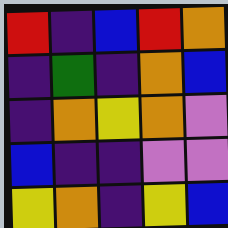[["red", "indigo", "blue", "red", "orange"], ["indigo", "green", "indigo", "orange", "blue"], ["indigo", "orange", "yellow", "orange", "violet"], ["blue", "indigo", "indigo", "violet", "violet"], ["yellow", "orange", "indigo", "yellow", "blue"]]